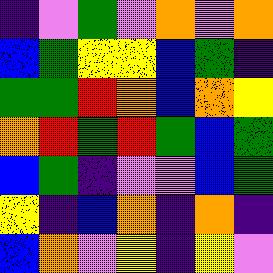[["indigo", "violet", "green", "violet", "orange", "violet", "orange"], ["blue", "green", "yellow", "yellow", "blue", "green", "indigo"], ["green", "green", "red", "orange", "blue", "orange", "yellow"], ["orange", "red", "green", "red", "green", "blue", "green"], ["blue", "green", "indigo", "violet", "violet", "blue", "green"], ["yellow", "indigo", "blue", "orange", "indigo", "orange", "indigo"], ["blue", "orange", "violet", "yellow", "indigo", "yellow", "violet"]]